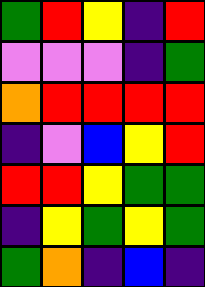[["green", "red", "yellow", "indigo", "red"], ["violet", "violet", "violet", "indigo", "green"], ["orange", "red", "red", "red", "red"], ["indigo", "violet", "blue", "yellow", "red"], ["red", "red", "yellow", "green", "green"], ["indigo", "yellow", "green", "yellow", "green"], ["green", "orange", "indigo", "blue", "indigo"]]